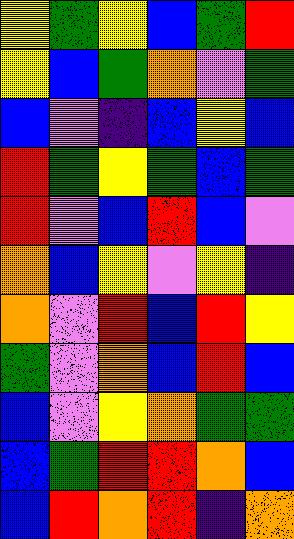[["yellow", "green", "yellow", "blue", "green", "red"], ["yellow", "blue", "green", "orange", "violet", "green"], ["blue", "violet", "indigo", "blue", "yellow", "blue"], ["red", "green", "yellow", "green", "blue", "green"], ["red", "violet", "blue", "red", "blue", "violet"], ["orange", "blue", "yellow", "violet", "yellow", "indigo"], ["orange", "violet", "red", "blue", "red", "yellow"], ["green", "violet", "orange", "blue", "red", "blue"], ["blue", "violet", "yellow", "orange", "green", "green"], ["blue", "green", "red", "red", "orange", "blue"], ["blue", "red", "orange", "red", "indigo", "orange"]]